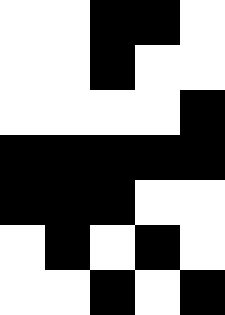[["white", "white", "black", "black", "white"], ["white", "white", "black", "white", "white"], ["white", "white", "white", "white", "black"], ["black", "black", "black", "black", "black"], ["black", "black", "black", "white", "white"], ["white", "black", "white", "black", "white"], ["white", "white", "black", "white", "black"]]